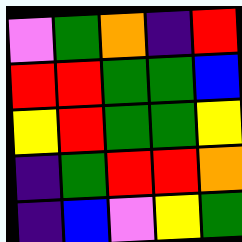[["violet", "green", "orange", "indigo", "red"], ["red", "red", "green", "green", "blue"], ["yellow", "red", "green", "green", "yellow"], ["indigo", "green", "red", "red", "orange"], ["indigo", "blue", "violet", "yellow", "green"]]